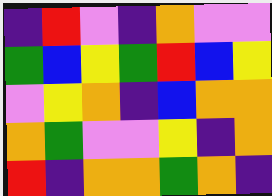[["indigo", "red", "violet", "indigo", "orange", "violet", "violet"], ["green", "blue", "yellow", "green", "red", "blue", "yellow"], ["violet", "yellow", "orange", "indigo", "blue", "orange", "orange"], ["orange", "green", "violet", "violet", "yellow", "indigo", "orange"], ["red", "indigo", "orange", "orange", "green", "orange", "indigo"]]